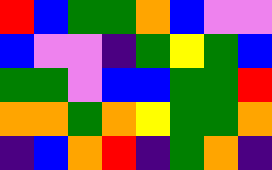[["red", "blue", "green", "green", "orange", "blue", "violet", "violet"], ["blue", "violet", "violet", "indigo", "green", "yellow", "green", "blue"], ["green", "green", "violet", "blue", "blue", "green", "green", "red"], ["orange", "orange", "green", "orange", "yellow", "green", "green", "orange"], ["indigo", "blue", "orange", "red", "indigo", "green", "orange", "indigo"]]